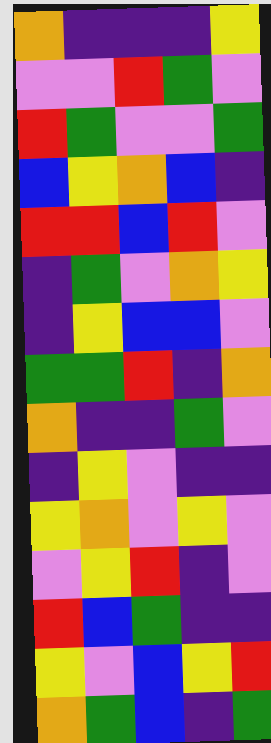[["orange", "indigo", "indigo", "indigo", "yellow"], ["violet", "violet", "red", "green", "violet"], ["red", "green", "violet", "violet", "green"], ["blue", "yellow", "orange", "blue", "indigo"], ["red", "red", "blue", "red", "violet"], ["indigo", "green", "violet", "orange", "yellow"], ["indigo", "yellow", "blue", "blue", "violet"], ["green", "green", "red", "indigo", "orange"], ["orange", "indigo", "indigo", "green", "violet"], ["indigo", "yellow", "violet", "indigo", "indigo"], ["yellow", "orange", "violet", "yellow", "violet"], ["violet", "yellow", "red", "indigo", "violet"], ["red", "blue", "green", "indigo", "indigo"], ["yellow", "violet", "blue", "yellow", "red"], ["orange", "green", "blue", "indigo", "green"]]